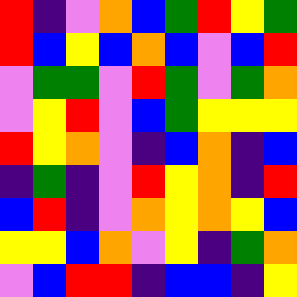[["red", "indigo", "violet", "orange", "blue", "green", "red", "yellow", "green"], ["red", "blue", "yellow", "blue", "orange", "blue", "violet", "blue", "red"], ["violet", "green", "green", "violet", "red", "green", "violet", "green", "orange"], ["violet", "yellow", "red", "violet", "blue", "green", "yellow", "yellow", "yellow"], ["red", "yellow", "orange", "violet", "indigo", "blue", "orange", "indigo", "blue"], ["indigo", "green", "indigo", "violet", "red", "yellow", "orange", "indigo", "red"], ["blue", "red", "indigo", "violet", "orange", "yellow", "orange", "yellow", "blue"], ["yellow", "yellow", "blue", "orange", "violet", "yellow", "indigo", "green", "orange"], ["violet", "blue", "red", "red", "indigo", "blue", "blue", "indigo", "yellow"]]